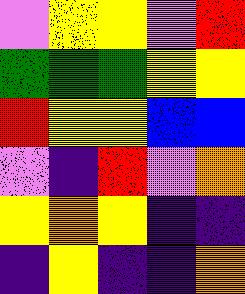[["violet", "yellow", "yellow", "violet", "red"], ["green", "green", "green", "yellow", "yellow"], ["red", "yellow", "yellow", "blue", "blue"], ["violet", "indigo", "red", "violet", "orange"], ["yellow", "orange", "yellow", "indigo", "indigo"], ["indigo", "yellow", "indigo", "indigo", "orange"]]